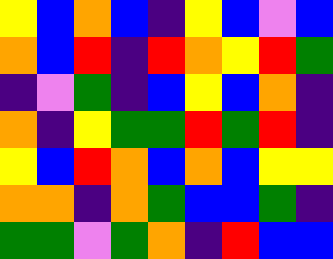[["yellow", "blue", "orange", "blue", "indigo", "yellow", "blue", "violet", "blue"], ["orange", "blue", "red", "indigo", "red", "orange", "yellow", "red", "green"], ["indigo", "violet", "green", "indigo", "blue", "yellow", "blue", "orange", "indigo"], ["orange", "indigo", "yellow", "green", "green", "red", "green", "red", "indigo"], ["yellow", "blue", "red", "orange", "blue", "orange", "blue", "yellow", "yellow"], ["orange", "orange", "indigo", "orange", "green", "blue", "blue", "green", "indigo"], ["green", "green", "violet", "green", "orange", "indigo", "red", "blue", "blue"]]